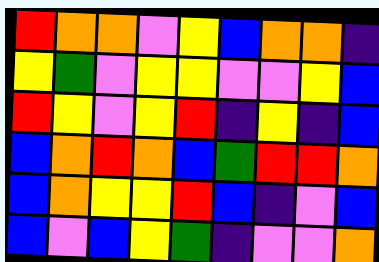[["red", "orange", "orange", "violet", "yellow", "blue", "orange", "orange", "indigo"], ["yellow", "green", "violet", "yellow", "yellow", "violet", "violet", "yellow", "blue"], ["red", "yellow", "violet", "yellow", "red", "indigo", "yellow", "indigo", "blue"], ["blue", "orange", "red", "orange", "blue", "green", "red", "red", "orange"], ["blue", "orange", "yellow", "yellow", "red", "blue", "indigo", "violet", "blue"], ["blue", "violet", "blue", "yellow", "green", "indigo", "violet", "violet", "orange"]]